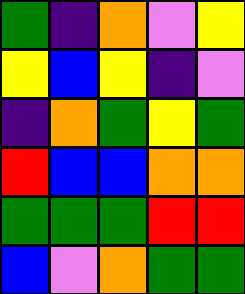[["green", "indigo", "orange", "violet", "yellow"], ["yellow", "blue", "yellow", "indigo", "violet"], ["indigo", "orange", "green", "yellow", "green"], ["red", "blue", "blue", "orange", "orange"], ["green", "green", "green", "red", "red"], ["blue", "violet", "orange", "green", "green"]]